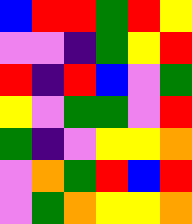[["blue", "red", "red", "green", "red", "yellow"], ["violet", "violet", "indigo", "green", "yellow", "red"], ["red", "indigo", "red", "blue", "violet", "green"], ["yellow", "violet", "green", "green", "violet", "red"], ["green", "indigo", "violet", "yellow", "yellow", "orange"], ["violet", "orange", "green", "red", "blue", "red"], ["violet", "green", "orange", "yellow", "yellow", "orange"]]